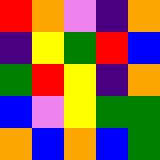[["red", "orange", "violet", "indigo", "orange"], ["indigo", "yellow", "green", "red", "blue"], ["green", "red", "yellow", "indigo", "orange"], ["blue", "violet", "yellow", "green", "green"], ["orange", "blue", "orange", "blue", "green"]]